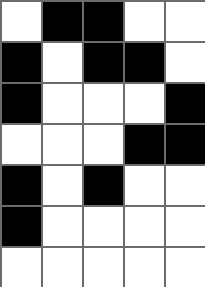[["white", "black", "black", "white", "white"], ["black", "white", "black", "black", "white"], ["black", "white", "white", "white", "black"], ["white", "white", "white", "black", "black"], ["black", "white", "black", "white", "white"], ["black", "white", "white", "white", "white"], ["white", "white", "white", "white", "white"]]